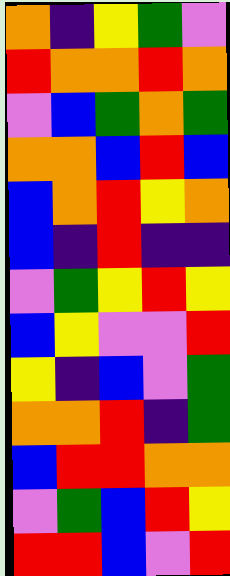[["orange", "indigo", "yellow", "green", "violet"], ["red", "orange", "orange", "red", "orange"], ["violet", "blue", "green", "orange", "green"], ["orange", "orange", "blue", "red", "blue"], ["blue", "orange", "red", "yellow", "orange"], ["blue", "indigo", "red", "indigo", "indigo"], ["violet", "green", "yellow", "red", "yellow"], ["blue", "yellow", "violet", "violet", "red"], ["yellow", "indigo", "blue", "violet", "green"], ["orange", "orange", "red", "indigo", "green"], ["blue", "red", "red", "orange", "orange"], ["violet", "green", "blue", "red", "yellow"], ["red", "red", "blue", "violet", "red"]]